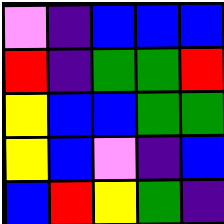[["violet", "indigo", "blue", "blue", "blue"], ["red", "indigo", "green", "green", "red"], ["yellow", "blue", "blue", "green", "green"], ["yellow", "blue", "violet", "indigo", "blue"], ["blue", "red", "yellow", "green", "indigo"]]